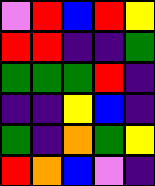[["violet", "red", "blue", "red", "yellow"], ["red", "red", "indigo", "indigo", "green"], ["green", "green", "green", "red", "indigo"], ["indigo", "indigo", "yellow", "blue", "indigo"], ["green", "indigo", "orange", "green", "yellow"], ["red", "orange", "blue", "violet", "indigo"]]